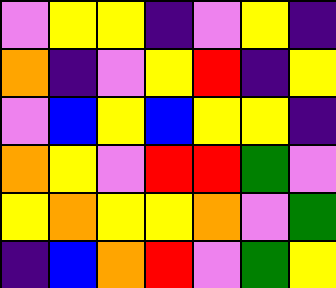[["violet", "yellow", "yellow", "indigo", "violet", "yellow", "indigo"], ["orange", "indigo", "violet", "yellow", "red", "indigo", "yellow"], ["violet", "blue", "yellow", "blue", "yellow", "yellow", "indigo"], ["orange", "yellow", "violet", "red", "red", "green", "violet"], ["yellow", "orange", "yellow", "yellow", "orange", "violet", "green"], ["indigo", "blue", "orange", "red", "violet", "green", "yellow"]]